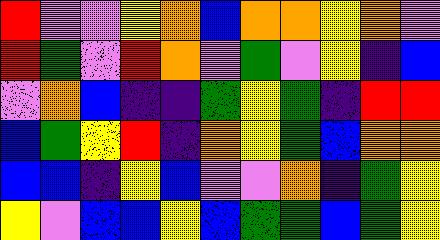[["red", "violet", "violet", "yellow", "orange", "blue", "orange", "orange", "yellow", "orange", "violet"], ["red", "green", "violet", "red", "orange", "violet", "green", "violet", "yellow", "indigo", "blue"], ["violet", "orange", "blue", "indigo", "indigo", "green", "yellow", "green", "indigo", "red", "red"], ["blue", "green", "yellow", "red", "indigo", "orange", "yellow", "green", "blue", "orange", "orange"], ["blue", "blue", "indigo", "yellow", "blue", "violet", "violet", "orange", "indigo", "green", "yellow"], ["yellow", "violet", "blue", "blue", "yellow", "blue", "green", "green", "blue", "green", "yellow"]]